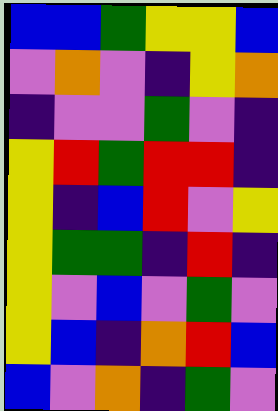[["blue", "blue", "green", "yellow", "yellow", "blue"], ["violet", "orange", "violet", "indigo", "yellow", "orange"], ["indigo", "violet", "violet", "green", "violet", "indigo"], ["yellow", "red", "green", "red", "red", "indigo"], ["yellow", "indigo", "blue", "red", "violet", "yellow"], ["yellow", "green", "green", "indigo", "red", "indigo"], ["yellow", "violet", "blue", "violet", "green", "violet"], ["yellow", "blue", "indigo", "orange", "red", "blue"], ["blue", "violet", "orange", "indigo", "green", "violet"]]